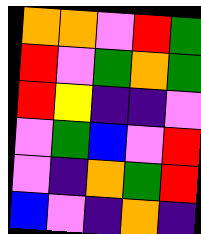[["orange", "orange", "violet", "red", "green"], ["red", "violet", "green", "orange", "green"], ["red", "yellow", "indigo", "indigo", "violet"], ["violet", "green", "blue", "violet", "red"], ["violet", "indigo", "orange", "green", "red"], ["blue", "violet", "indigo", "orange", "indigo"]]